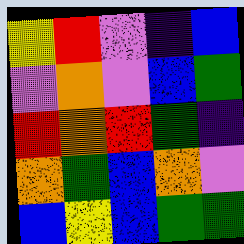[["yellow", "red", "violet", "indigo", "blue"], ["violet", "orange", "violet", "blue", "green"], ["red", "orange", "red", "green", "indigo"], ["orange", "green", "blue", "orange", "violet"], ["blue", "yellow", "blue", "green", "green"]]